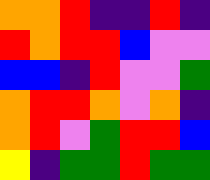[["orange", "orange", "red", "indigo", "indigo", "red", "indigo"], ["red", "orange", "red", "red", "blue", "violet", "violet"], ["blue", "blue", "indigo", "red", "violet", "violet", "green"], ["orange", "red", "red", "orange", "violet", "orange", "indigo"], ["orange", "red", "violet", "green", "red", "red", "blue"], ["yellow", "indigo", "green", "green", "red", "green", "green"]]